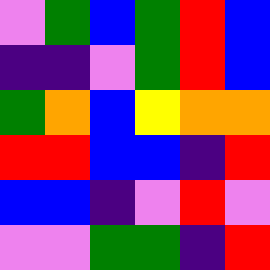[["violet", "green", "blue", "green", "red", "blue"], ["indigo", "indigo", "violet", "green", "red", "blue"], ["green", "orange", "blue", "yellow", "orange", "orange"], ["red", "red", "blue", "blue", "indigo", "red"], ["blue", "blue", "indigo", "violet", "red", "violet"], ["violet", "violet", "green", "green", "indigo", "red"]]